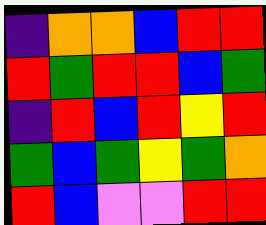[["indigo", "orange", "orange", "blue", "red", "red"], ["red", "green", "red", "red", "blue", "green"], ["indigo", "red", "blue", "red", "yellow", "red"], ["green", "blue", "green", "yellow", "green", "orange"], ["red", "blue", "violet", "violet", "red", "red"]]